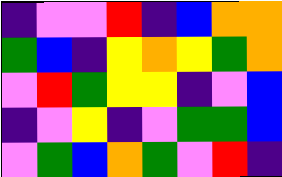[["indigo", "violet", "violet", "red", "indigo", "blue", "orange", "orange"], ["green", "blue", "indigo", "yellow", "orange", "yellow", "green", "orange"], ["violet", "red", "green", "yellow", "yellow", "indigo", "violet", "blue"], ["indigo", "violet", "yellow", "indigo", "violet", "green", "green", "blue"], ["violet", "green", "blue", "orange", "green", "violet", "red", "indigo"]]